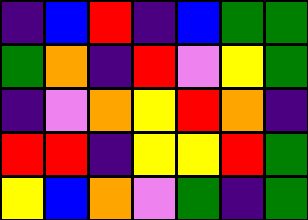[["indigo", "blue", "red", "indigo", "blue", "green", "green"], ["green", "orange", "indigo", "red", "violet", "yellow", "green"], ["indigo", "violet", "orange", "yellow", "red", "orange", "indigo"], ["red", "red", "indigo", "yellow", "yellow", "red", "green"], ["yellow", "blue", "orange", "violet", "green", "indigo", "green"]]